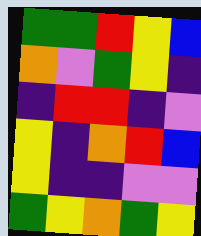[["green", "green", "red", "yellow", "blue"], ["orange", "violet", "green", "yellow", "indigo"], ["indigo", "red", "red", "indigo", "violet"], ["yellow", "indigo", "orange", "red", "blue"], ["yellow", "indigo", "indigo", "violet", "violet"], ["green", "yellow", "orange", "green", "yellow"]]